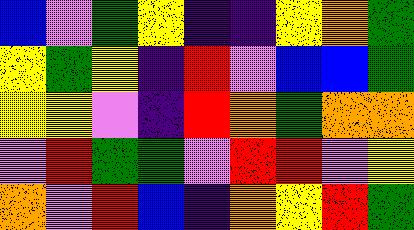[["blue", "violet", "green", "yellow", "indigo", "indigo", "yellow", "orange", "green"], ["yellow", "green", "yellow", "indigo", "red", "violet", "blue", "blue", "green"], ["yellow", "yellow", "violet", "indigo", "red", "orange", "green", "orange", "orange"], ["violet", "red", "green", "green", "violet", "red", "red", "violet", "yellow"], ["orange", "violet", "red", "blue", "indigo", "orange", "yellow", "red", "green"]]